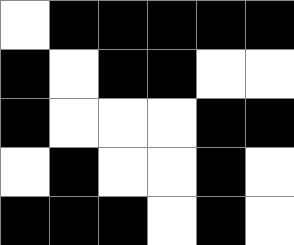[["white", "black", "black", "black", "black", "black"], ["black", "white", "black", "black", "white", "white"], ["black", "white", "white", "white", "black", "black"], ["white", "black", "white", "white", "black", "white"], ["black", "black", "black", "white", "black", "white"]]